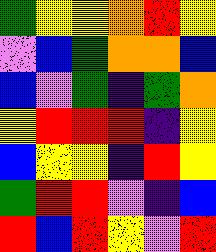[["green", "yellow", "yellow", "orange", "red", "yellow"], ["violet", "blue", "green", "orange", "orange", "blue"], ["blue", "violet", "green", "indigo", "green", "orange"], ["yellow", "red", "red", "red", "indigo", "yellow"], ["blue", "yellow", "yellow", "indigo", "red", "yellow"], ["green", "red", "red", "violet", "indigo", "blue"], ["red", "blue", "red", "yellow", "violet", "red"]]